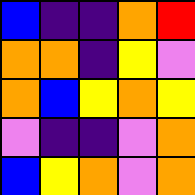[["blue", "indigo", "indigo", "orange", "red"], ["orange", "orange", "indigo", "yellow", "violet"], ["orange", "blue", "yellow", "orange", "yellow"], ["violet", "indigo", "indigo", "violet", "orange"], ["blue", "yellow", "orange", "violet", "orange"]]